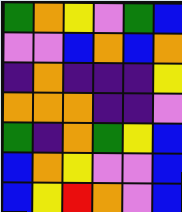[["green", "orange", "yellow", "violet", "green", "blue"], ["violet", "violet", "blue", "orange", "blue", "orange"], ["indigo", "orange", "indigo", "indigo", "indigo", "yellow"], ["orange", "orange", "orange", "indigo", "indigo", "violet"], ["green", "indigo", "orange", "green", "yellow", "blue"], ["blue", "orange", "yellow", "violet", "violet", "blue"], ["blue", "yellow", "red", "orange", "violet", "blue"]]